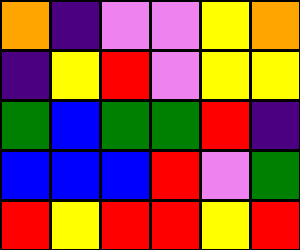[["orange", "indigo", "violet", "violet", "yellow", "orange"], ["indigo", "yellow", "red", "violet", "yellow", "yellow"], ["green", "blue", "green", "green", "red", "indigo"], ["blue", "blue", "blue", "red", "violet", "green"], ["red", "yellow", "red", "red", "yellow", "red"]]